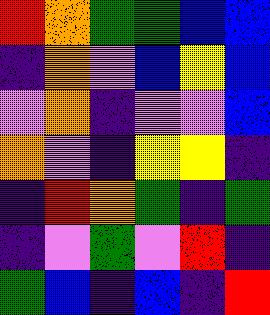[["red", "orange", "green", "green", "blue", "blue"], ["indigo", "orange", "violet", "blue", "yellow", "blue"], ["violet", "orange", "indigo", "violet", "violet", "blue"], ["orange", "violet", "indigo", "yellow", "yellow", "indigo"], ["indigo", "red", "orange", "green", "indigo", "green"], ["indigo", "violet", "green", "violet", "red", "indigo"], ["green", "blue", "indigo", "blue", "indigo", "red"]]